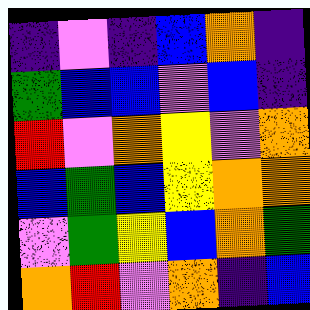[["indigo", "violet", "indigo", "blue", "orange", "indigo"], ["green", "blue", "blue", "violet", "blue", "indigo"], ["red", "violet", "orange", "yellow", "violet", "orange"], ["blue", "green", "blue", "yellow", "orange", "orange"], ["violet", "green", "yellow", "blue", "orange", "green"], ["orange", "red", "violet", "orange", "indigo", "blue"]]